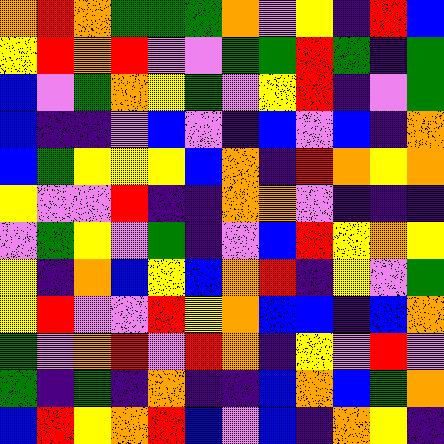[["orange", "red", "orange", "green", "green", "green", "orange", "violet", "yellow", "indigo", "red", "blue"], ["yellow", "red", "orange", "red", "violet", "violet", "green", "green", "red", "green", "indigo", "green"], ["blue", "violet", "green", "orange", "yellow", "green", "violet", "yellow", "red", "indigo", "violet", "green"], ["blue", "indigo", "indigo", "violet", "blue", "violet", "indigo", "blue", "violet", "blue", "indigo", "orange"], ["blue", "green", "yellow", "yellow", "yellow", "blue", "orange", "indigo", "red", "orange", "yellow", "orange"], ["yellow", "violet", "violet", "red", "indigo", "indigo", "orange", "orange", "violet", "indigo", "indigo", "indigo"], ["violet", "green", "yellow", "violet", "green", "indigo", "violet", "blue", "red", "yellow", "orange", "yellow"], ["yellow", "indigo", "orange", "blue", "yellow", "blue", "orange", "red", "indigo", "yellow", "violet", "green"], ["yellow", "red", "violet", "violet", "red", "yellow", "orange", "blue", "blue", "indigo", "blue", "orange"], ["green", "violet", "orange", "red", "violet", "red", "orange", "indigo", "yellow", "violet", "red", "violet"], ["green", "indigo", "green", "indigo", "orange", "indigo", "indigo", "blue", "orange", "blue", "green", "orange"], ["blue", "red", "yellow", "orange", "red", "blue", "violet", "blue", "indigo", "orange", "yellow", "indigo"]]